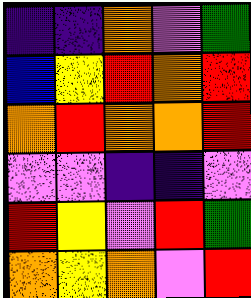[["indigo", "indigo", "orange", "violet", "green"], ["blue", "yellow", "red", "orange", "red"], ["orange", "red", "orange", "orange", "red"], ["violet", "violet", "indigo", "indigo", "violet"], ["red", "yellow", "violet", "red", "green"], ["orange", "yellow", "orange", "violet", "red"]]